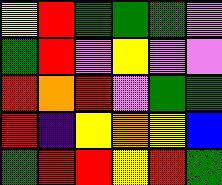[["yellow", "red", "green", "green", "green", "violet"], ["green", "red", "violet", "yellow", "violet", "violet"], ["red", "orange", "red", "violet", "green", "green"], ["red", "indigo", "yellow", "orange", "yellow", "blue"], ["green", "red", "red", "yellow", "red", "green"]]